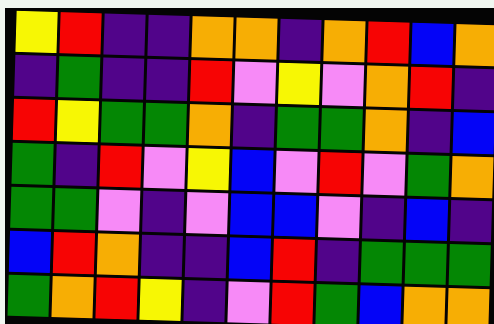[["yellow", "red", "indigo", "indigo", "orange", "orange", "indigo", "orange", "red", "blue", "orange"], ["indigo", "green", "indigo", "indigo", "red", "violet", "yellow", "violet", "orange", "red", "indigo"], ["red", "yellow", "green", "green", "orange", "indigo", "green", "green", "orange", "indigo", "blue"], ["green", "indigo", "red", "violet", "yellow", "blue", "violet", "red", "violet", "green", "orange"], ["green", "green", "violet", "indigo", "violet", "blue", "blue", "violet", "indigo", "blue", "indigo"], ["blue", "red", "orange", "indigo", "indigo", "blue", "red", "indigo", "green", "green", "green"], ["green", "orange", "red", "yellow", "indigo", "violet", "red", "green", "blue", "orange", "orange"]]